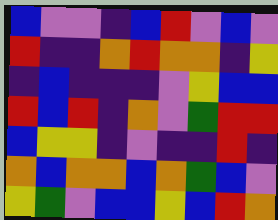[["blue", "violet", "violet", "indigo", "blue", "red", "violet", "blue", "violet"], ["red", "indigo", "indigo", "orange", "red", "orange", "orange", "indigo", "yellow"], ["indigo", "blue", "indigo", "indigo", "indigo", "violet", "yellow", "blue", "blue"], ["red", "blue", "red", "indigo", "orange", "violet", "green", "red", "red"], ["blue", "yellow", "yellow", "indigo", "violet", "indigo", "indigo", "red", "indigo"], ["orange", "blue", "orange", "orange", "blue", "orange", "green", "blue", "violet"], ["yellow", "green", "violet", "blue", "blue", "yellow", "blue", "red", "orange"]]